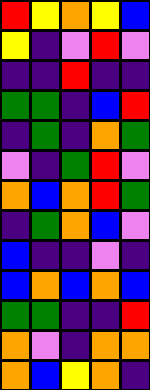[["red", "yellow", "orange", "yellow", "blue"], ["yellow", "indigo", "violet", "red", "violet"], ["indigo", "indigo", "red", "indigo", "indigo"], ["green", "green", "indigo", "blue", "red"], ["indigo", "green", "indigo", "orange", "green"], ["violet", "indigo", "green", "red", "violet"], ["orange", "blue", "orange", "red", "green"], ["indigo", "green", "orange", "blue", "violet"], ["blue", "indigo", "indigo", "violet", "indigo"], ["blue", "orange", "blue", "orange", "blue"], ["green", "green", "indigo", "indigo", "red"], ["orange", "violet", "indigo", "orange", "orange"], ["orange", "blue", "yellow", "orange", "indigo"]]